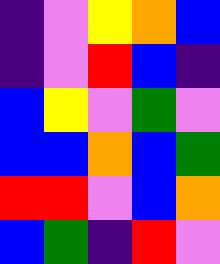[["indigo", "violet", "yellow", "orange", "blue"], ["indigo", "violet", "red", "blue", "indigo"], ["blue", "yellow", "violet", "green", "violet"], ["blue", "blue", "orange", "blue", "green"], ["red", "red", "violet", "blue", "orange"], ["blue", "green", "indigo", "red", "violet"]]